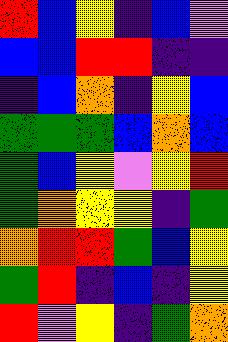[["red", "blue", "yellow", "indigo", "blue", "violet"], ["blue", "blue", "red", "red", "indigo", "indigo"], ["indigo", "blue", "orange", "indigo", "yellow", "blue"], ["green", "green", "green", "blue", "orange", "blue"], ["green", "blue", "yellow", "violet", "yellow", "red"], ["green", "orange", "yellow", "yellow", "indigo", "green"], ["orange", "red", "red", "green", "blue", "yellow"], ["green", "red", "indigo", "blue", "indigo", "yellow"], ["red", "violet", "yellow", "indigo", "green", "orange"]]